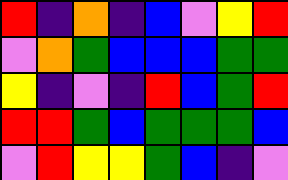[["red", "indigo", "orange", "indigo", "blue", "violet", "yellow", "red"], ["violet", "orange", "green", "blue", "blue", "blue", "green", "green"], ["yellow", "indigo", "violet", "indigo", "red", "blue", "green", "red"], ["red", "red", "green", "blue", "green", "green", "green", "blue"], ["violet", "red", "yellow", "yellow", "green", "blue", "indigo", "violet"]]